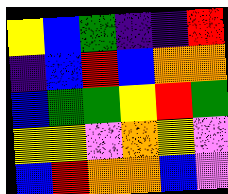[["yellow", "blue", "green", "indigo", "indigo", "red"], ["indigo", "blue", "red", "blue", "orange", "orange"], ["blue", "green", "green", "yellow", "red", "green"], ["yellow", "yellow", "violet", "orange", "yellow", "violet"], ["blue", "red", "orange", "orange", "blue", "violet"]]